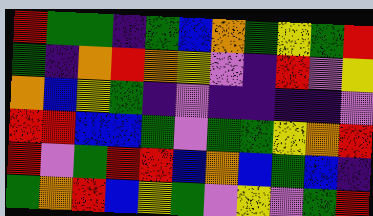[["red", "green", "green", "indigo", "green", "blue", "orange", "green", "yellow", "green", "red"], ["green", "indigo", "orange", "red", "orange", "yellow", "violet", "indigo", "red", "violet", "yellow"], ["orange", "blue", "yellow", "green", "indigo", "violet", "indigo", "indigo", "indigo", "indigo", "violet"], ["red", "red", "blue", "blue", "green", "violet", "green", "green", "yellow", "orange", "red"], ["red", "violet", "green", "red", "red", "blue", "orange", "blue", "green", "blue", "indigo"], ["green", "orange", "red", "blue", "yellow", "green", "violet", "yellow", "violet", "green", "red"]]